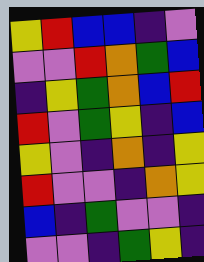[["yellow", "red", "blue", "blue", "indigo", "violet"], ["violet", "violet", "red", "orange", "green", "blue"], ["indigo", "yellow", "green", "orange", "blue", "red"], ["red", "violet", "green", "yellow", "indigo", "blue"], ["yellow", "violet", "indigo", "orange", "indigo", "yellow"], ["red", "violet", "violet", "indigo", "orange", "yellow"], ["blue", "indigo", "green", "violet", "violet", "indigo"], ["violet", "violet", "indigo", "green", "yellow", "indigo"]]